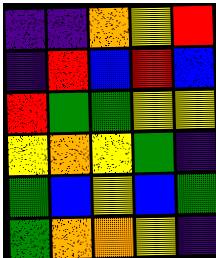[["indigo", "indigo", "orange", "yellow", "red"], ["indigo", "red", "blue", "red", "blue"], ["red", "green", "green", "yellow", "yellow"], ["yellow", "orange", "yellow", "green", "indigo"], ["green", "blue", "yellow", "blue", "green"], ["green", "orange", "orange", "yellow", "indigo"]]